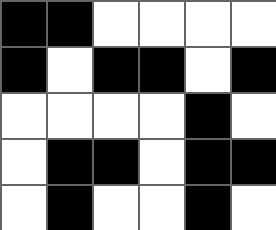[["black", "black", "white", "white", "white", "white"], ["black", "white", "black", "black", "white", "black"], ["white", "white", "white", "white", "black", "white"], ["white", "black", "black", "white", "black", "black"], ["white", "black", "white", "white", "black", "white"]]